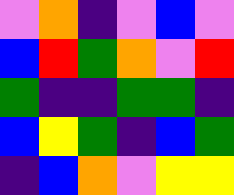[["violet", "orange", "indigo", "violet", "blue", "violet"], ["blue", "red", "green", "orange", "violet", "red"], ["green", "indigo", "indigo", "green", "green", "indigo"], ["blue", "yellow", "green", "indigo", "blue", "green"], ["indigo", "blue", "orange", "violet", "yellow", "yellow"]]